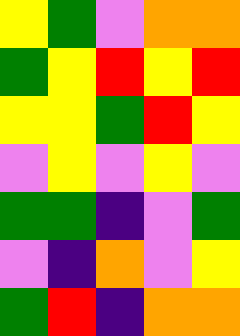[["yellow", "green", "violet", "orange", "orange"], ["green", "yellow", "red", "yellow", "red"], ["yellow", "yellow", "green", "red", "yellow"], ["violet", "yellow", "violet", "yellow", "violet"], ["green", "green", "indigo", "violet", "green"], ["violet", "indigo", "orange", "violet", "yellow"], ["green", "red", "indigo", "orange", "orange"]]